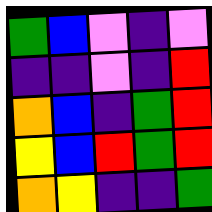[["green", "blue", "violet", "indigo", "violet"], ["indigo", "indigo", "violet", "indigo", "red"], ["orange", "blue", "indigo", "green", "red"], ["yellow", "blue", "red", "green", "red"], ["orange", "yellow", "indigo", "indigo", "green"]]